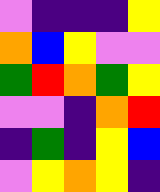[["violet", "indigo", "indigo", "indigo", "yellow"], ["orange", "blue", "yellow", "violet", "violet"], ["green", "red", "orange", "green", "yellow"], ["violet", "violet", "indigo", "orange", "red"], ["indigo", "green", "indigo", "yellow", "blue"], ["violet", "yellow", "orange", "yellow", "indigo"]]